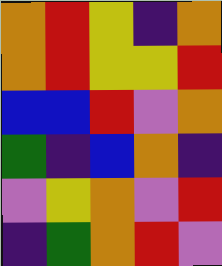[["orange", "red", "yellow", "indigo", "orange"], ["orange", "red", "yellow", "yellow", "red"], ["blue", "blue", "red", "violet", "orange"], ["green", "indigo", "blue", "orange", "indigo"], ["violet", "yellow", "orange", "violet", "red"], ["indigo", "green", "orange", "red", "violet"]]